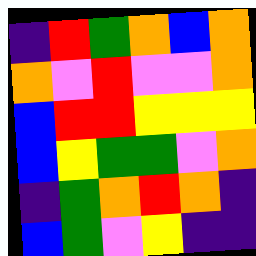[["indigo", "red", "green", "orange", "blue", "orange"], ["orange", "violet", "red", "violet", "violet", "orange"], ["blue", "red", "red", "yellow", "yellow", "yellow"], ["blue", "yellow", "green", "green", "violet", "orange"], ["indigo", "green", "orange", "red", "orange", "indigo"], ["blue", "green", "violet", "yellow", "indigo", "indigo"]]